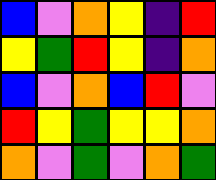[["blue", "violet", "orange", "yellow", "indigo", "red"], ["yellow", "green", "red", "yellow", "indigo", "orange"], ["blue", "violet", "orange", "blue", "red", "violet"], ["red", "yellow", "green", "yellow", "yellow", "orange"], ["orange", "violet", "green", "violet", "orange", "green"]]